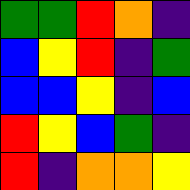[["green", "green", "red", "orange", "indigo"], ["blue", "yellow", "red", "indigo", "green"], ["blue", "blue", "yellow", "indigo", "blue"], ["red", "yellow", "blue", "green", "indigo"], ["red", "indigo", "orange", "orange", "yellow"]]